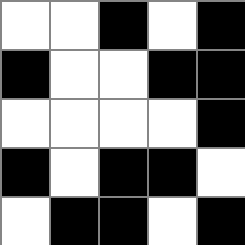[["white", "white", "black", "white", "black"], ["black", "white", "white", "black", "black"], ["white", "white", "white", "white", "black"], ["black", "white", "black", "black", "white"], ["white", "black", "black", "white", "black"]]